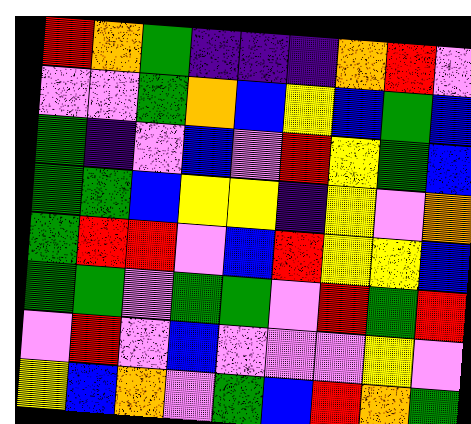[["red", "orange", "green", "indigo", "indigo", "indigo", "orange", "red", "violet"], ["violet", "violet", "green", "orange", "blue", "yellow", "blue", "green", "blue"], ["green", "indigo", "violet", "blue", "violet", "red", "yellow", "green", "blue"], ["green", "green", "blue", "yellow", "yellow", "indigo", "yellow", "violet", "orange"], ["green", "red", "red", "violet", "blue", "red", "yellow", "yellow", "blue"], ["green", "green", "violet", "green", "green", "violet", "red", "green", "red"], ["violet", "red", "violet", "blue", "violet", "violet", "violet", "yellow", "violet"], ["yellow", "blue", "orange", "violet", "green", "blue", "red", "orange", "green"]]